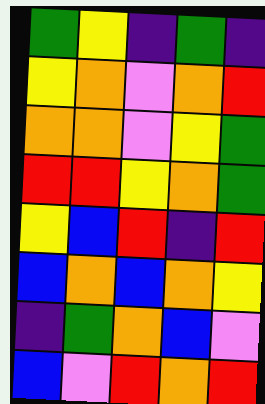[["green", "yellow", "indigo", "green", "indigo"], ["yellow", "orange", "violet", "orange", "red"], ["orange", "orange", "violet", "yellow", "green"], ["red", "red", "yellow", "orange", "green"], ["yellow", "blue", "red", "indigo", "red"], ["blue", "orange", "blue", "orange", "yellow"], ["indigo", "green", "orange", "blue", "violet"], ["blue", "violet", "red", "orange", "red"]]